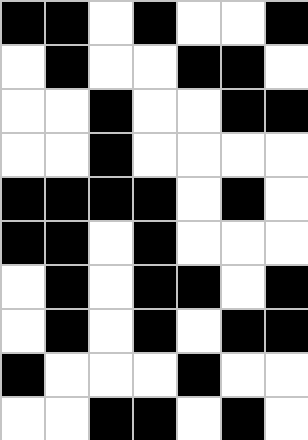[["black", "black", "white", "black", "white", "white", "black"], ["white", "black", "white", "white", "black", "black", "white"], ["white", "white", "black", "white", "white", "black", "black"], ["white", "white", "black", "white", "white", "white", "white"], ["black", "black", "black", "black", "white", "black", "white"], ["black", "black", "white", "black", "white", "white", "white"], ["white", "black", "white", "black", "black", "white", "black"], ["white", "black", "white", "black", "white", "black", "black"], ["black", "white", "white", "white", "black", "white", "white"], ["white", "white", "black", "black", "white", "black", "white"]]